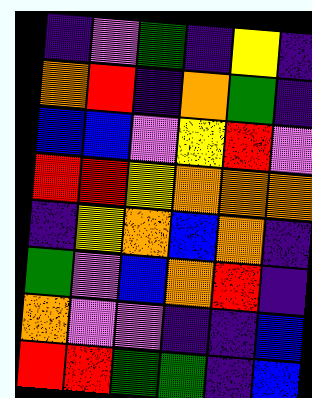[["indigo", "violet", "green", "indigo", "yellow", "indigo"], ["orange", "red", "indigo", "orange", "green", "indigo"], ["blue", "blue", "violet", "yellow", "red", "violet"], ["red", "red", "yellow", "orange", "orange", "orange"], ["indigo", "yellow", "orange", "blue", "orange", "indigo"], ["green", "violet", "blue", "orange", "red", "indigo"], ["orange", "violet", "violet", "indigo", "indigo", "blue"], ["red", "red", "green", "green", "indigo", "blue"]]